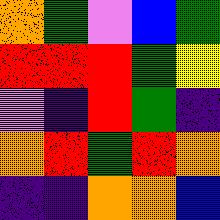[["orange", "green", "violet", "blue", "green"], ["red", "red", "red", "green", "yellow"], ["violet", "indigo", "red", "green", "indigo"], ["orange", "red", "green", "red", "orange"], ["indigo", "indigo", "orange", "orange", "blue"]]